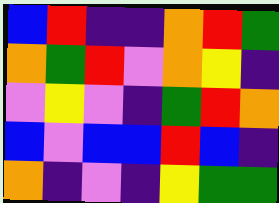[["blue", "red", "indigo", "indigo", "orange", "red", "green"], ["orange", "green", "red", "violet", "orange", "yellow", "indigo"], ["violet", "yellow", "violet", "indigo", "green", "red", "orange"], ["blue", "violet", "blue", "blue", "red", "blue", "indigo"], ["orange", "indigo", "violet", "indigo", "yellow", "green", "green"]]